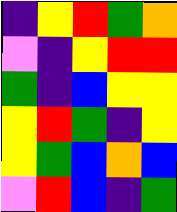[["indigo", "yellow", "red", "green", "orange"], ["violet", "indigo", "yellow", "red", "red"], ["green", "indigo", "blue", "yellow", "yellow"], ["yellow", "red", "green", "indigo", "yellow"], ["yellow", "green", "blue", "orange", "blue"], ["violet", "red", "blue", "indigo", "green"]]